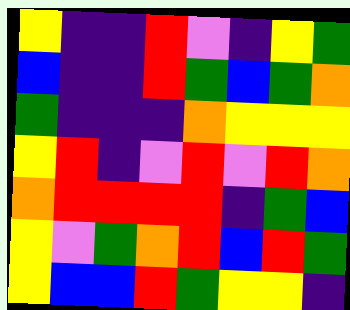[["yellow", "indigo", "indigo", "red", "violet", "indigo", "yellow", "green"], ["blue", "indigo", "indigo", "red", "green", "blue", "green", "orange"], ["green", "indigo", "indigo", "indigo", "orange", "yellow", "yellow", "yellow"], ["yellow", "red", "indigo", "violet", "red", "violet", "red", "orange"], ["orange", "red", "red", "red", "red", "indigo", "green", "blue"], ["yellow", "violet", "green", "orange", "red", "blue", "red", "green"], ["yellow", "blue", "blue", "red", "green", "yellow", "yellow", "indigo"]]